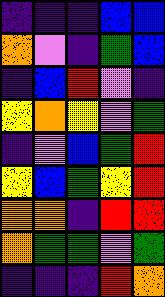[["indigo", "indigo", "indigo", "blue", "blue"], ["orange", "violet", "indigo", "green", "blue"], ["indigo", "blue", "red", "violet", "indigo"], ["yellow", "orange", "yellow", "violet", "green"], ["indigo", "violet", "blue", "green", "red"], ["yellow", "blue", "green", "yellow", "red"], ["orange", "orange", "indigo", "red", "red"], ["orange", "green", "green", "violet", "green"], ["indigo", "indigo", "indigo", "red", "orange"]]